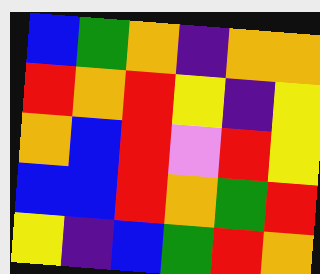[["blue", "green", "orange", "indigo", "orange", "orange"], ["red", "orange", "red", "yellow", "indigo", "yellow"], ["orange", "blue", "red", "violet", "red", "yellow"], ["blue", "blue", "red", "orange", "green", "red"], ["yellow", "indigo", "blue", "green", "red", "orange"]]